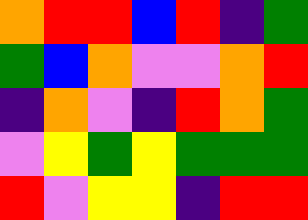[["orange", "red", "red", "blue", "red", "indigo", "green"], ["green", "blue", "orange", "violet", "violet", "orange", "red"], ["indigo", "orange", "violet", "indigo", "red", "orange", "green"], ["violet", "yellow", "green", "yellow", "green", "green", "green"], ["red", "violet", "yellow", "yellow", "indigo", "red", "red"]]